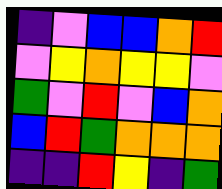[["indigo", "violet", "blue", "blue", "orange", "red"], ["violet", "yellow", "orange", "yellow", "yellow", "violet"], ["green", "violet", "red", "violet", "blue", "orange"], ["blue", "red", "green", "orange", "orange", "orange"], ["indigo", "indigo", "red", "yellow", "indigo", "green"]]